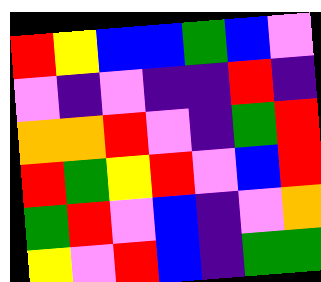[["red", "yellow", "blue", "blue", "green", "blue", "violet"], ["violet", "indigo", "violet", "indigo", "indigo", "red", "indigo"], ["orange", "orange", "red", "violet", "indigo", "green", "red"], ["red", "green", "yellow", "red", "violet", "blue", "red"], ["green", "red", "violet", "blue", "indigo", "violet", "orange"], ["yellow", "violet", "red", "blue", "indigo", "green", "green"]]